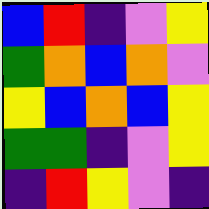[["blue", "red", "indigo", "violet", "yellow"], ["green", "orange", "blue", "orange", "violet"], ["yellow", "blue", "orange", "blue", "yellow"], ["green", "green", "indigo", "violet", "yellow"], ["indigo", "red", "yellow", "violet", "indigo"]]